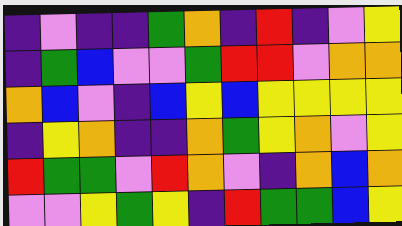[["indigo", "violet", "indigo", "indigo", "green", "orange", "indigo", "red", "indigo", "violet", "yellow"], ["indigo", "green", "blue", "violet", "violet", "green", "red", "red", "violet", "orange", "orange"], ["orange", "blue", "violet", "indigo", "blue", "yellow", "blue", "yellow", "yellow", "yellow", "yellow"], ["indigo", "yellow", "orange", "indigo", "indigo", "orange", "green", "yellow", "orange", "violet", "yellow"], ["red", "green", "green", "violet", "red", "orange", "violet", "indigo", "orange", "blue", "orange"], ["violet", "violet", "yellow", "green", "yellow", "indigo", "red", "green", "green", "blue", "yellow"]]